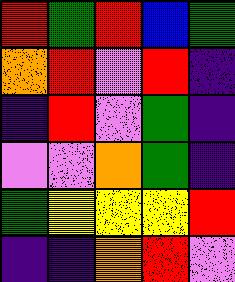[["red", "green", "red", "blue", "green"], ["orange", "red", "violet", "red", "indigo"], ["indigo", "red", "violet", "green", "indigo"], ["violet", "violet", "orange", "green", "indigo"], ["green", "yellow", "yellow", "yellow", "red"], ["indigo", "indigo", "orange", "red", "violet"]]